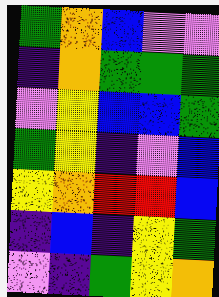[["green", "orange", "blue", "violet", "violet"], ["indigo", "orange", "green", "green", "green"], ["violet", "yellow", "blue", "blue", "green"], ["green", "yellow", "indigo", "violet", "blue"], ["yellow", "orange", "red", "red", "blue"], ["indigo", "blue", "indigo", "yellow", "green"], ["violet", "indigo", "green", "yellow", "orange"]]